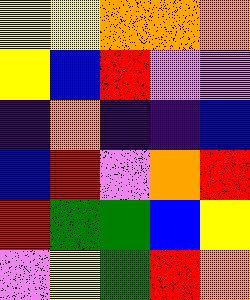[["yellow", "yellow", "orange", "orange", "orange"], ["yellow", "blue", "red", "violet", "violet"], ["indigo", "orange", "indigo", "indigo", "blue"], ["blue", "red", "violet", "orange", "red"], ["red", "green", "green", "blue", "yellow"], ["violet", "yellow", "green", "red", "orange"]]